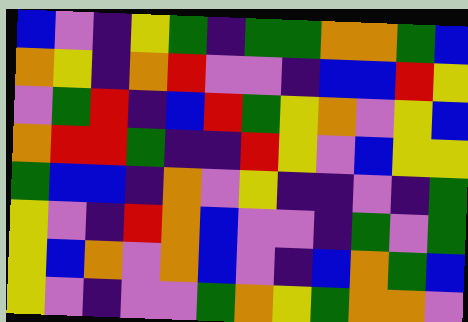[["blue", "violet", "indigo", "yellow", "green", "indigo", "green", "green", "orange", "orange", "green", "blue"], ["orange", "yellow", "indigo", "orange", "red", "violet", "violet", "indigo", "blue", "blue", "red", "yellow"], ["violet", "green", "red", "indigo", "blue", "red", "green", "yellow", "orange", "violet", "yellow", "blue"], ["orange", "red", "red", "green", "indigo", "indigo", "red", "yellow", "violet", "blue", "yellow", "yellow"], ["green", "blue", "blue", "indigo", "orange", "violet", "yellow", "indigo", "indigo", "violet", "indigo", "green"], ["yellow", "violet", "indigo", "red", "orange", "blue", "violet", "violet", "indigo", "green", "violet", "green"], ["yellow", "blue", "orange", "violet", "orange", "blue", "violet", "indigo", "blue", "orange", "green", "blue"], ["yellow", "violet", "indigo", "violet", "violet", "green", "orange", "yellow", "green", "orange", "orange", "violet"]]